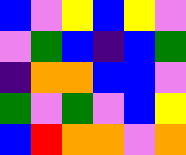[["blue", "violet", "yellow", "blue", "yellow", "violet"], ["violet", "green", "blue", "indigo", "blue", "green"], ["indigo", "orange", "orange", "blue", "blue", "violet"], ["green", "violet", "green", "violet", "blue", "yellow"], ["blue", "red", "orange", "orange", "violet", "orange"]]